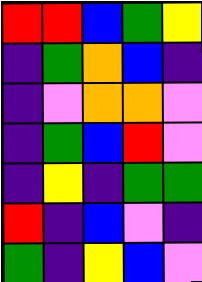[["red", "red", "blue", "green", "yellow"], ["indigo", "green", "orange", "blue", "indigo"], ["indigo", "violet", "orange", "orange", "violet"], ["indigo", "green", "blue", "red", "violet"], ["indigo", "yellow", "indigo", "green", "green"], ["red", "indigo", "blue", "violet", "indigo"], ["green", "indigo", "yellow", "blue", "violet"]]